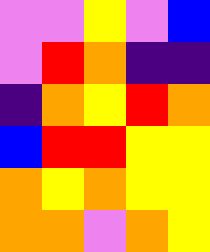[["violet", "violet", "yellow", "violet", "blue"], ["violet", "red", "orange", "indigo", "indigo"], ["indigo", "orange", "yellow", "red", "orange"], ["blue", "red", "red", "yellow", "yellow"], ["orange", "yellow", "orange", "yellow", "yellow"], ["orange", "orange", "violet", "orange", "yellow"]]